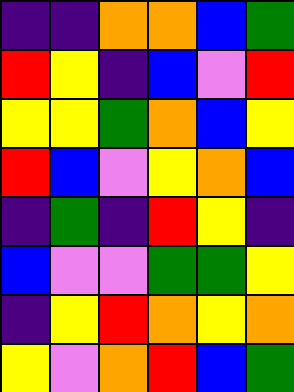[["indigo", "indigo", "orange", "orange", "blue", "green"], ["red", "yellow", "indigo", "blue", "violet", "red"], ["yellow", "yellow", "green", "orange", "blue", "yellow"], ["red", "blue", "violet", "yellow", "orange", "blue"], ["indigo", "green", "indigo", "red", "yellow", "indigo"], ["blue", "violet", "violet", "green", "green", "yellow"], ["indigo", "yellow", "red", "orange", "yellow", "orange"], ["yellow", "violet", "orange", "red", "blue", "green"]]